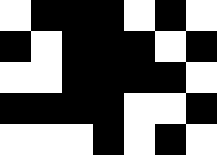[["white", "black", "black", "black", "white", "black", "white"], ["black", "white", "black", "black", "black", "white", "black"], ["white", "white", "black", "black", "black", "black", "white"], ["black", "black", "black", "black", "white", "white", "black"], ["white", "white", "white", "black", "white", "black", "white"]]